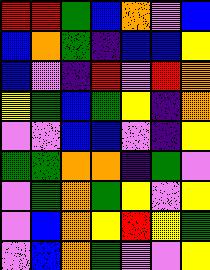[["red", "red", "green", "blue", "orange", "violet", "blue"], ["blue", "orange", "green", "indigo", "blue", "blue", "yellow"], ["blue", "violet", "indigo", "red", "violet", "red", "orange"], ["yellow", "green", "blue", "green", "yellow", "indigo", "orange"], ["violet", "violet", "blue", "blue", "violet", "indigo", "yellow"], ["green", "green", "orange", "orange", "indigo", "green", "violet"], ["violet", "green", "orange", "green", "yellow", "violet", "yellow"], ["violet", "blue", "orange", "yellow", "red", "yellow", "green"], ["violet", "blue", "orange", "green", "violet", "violet", "yellow"]]